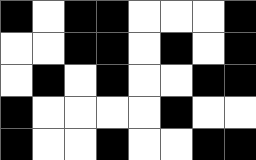[["black", "white", "black", "black", "white", "white", "white", "black"], ["white", "white", "black", "black", "white", "black", "white", "black"], ["white", "black", "white", "black", "white", "white", "black", "black"], ["black", "white", "white", "white", "white", "black", "white", "white"], ["black", "white", "white", "black", "white", "white", "black", "black"]]